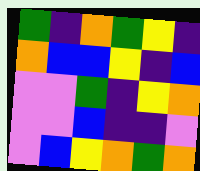[["green", "indigo", "orange", "green", "yellow", "indigo"], ["orange", "blue", "blue", "yellow", "indigo", "blue"], ["violet", "violet", "green", "indigo", "yellow", "orange"], ["violet", "violet", "blue", "indigo", "indigo", "violet"], ["violet", "blue", "yellow", "orange", "green", "orange"]]